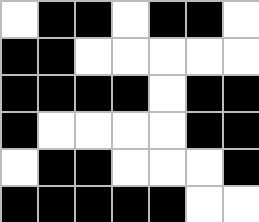[["white", "black", "black", "white", "black", "black", "white"], ["black", "black", "white", "white", "white", "white", "white"], ["black", "black", "black", "black", "white", "black", "black"], ["black", "white", "white", "white", "white", "black", "black"], ["white", "black", "black", "white", "white", "white", "black"], ["black", "black", "black", "black", "black", "white", "white"]]